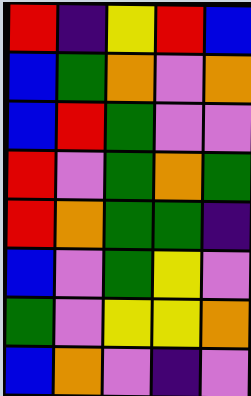[["red", "indigo", "yellow", "red", "blue"], ["blue", "green", "orange", "violet", "orange"], ["blue", "red", "green", "violet", "violet"], ["red", "violet", "green", "orange", "green"], ["red", "orange", "green", "green", "indigo"], ["blue", "violet", "green", "yellow", "violet"], ["green", "violet", "yellow", "yellow", "orange"], ["blue", "orange", "violet", "indigo", "violet"]]